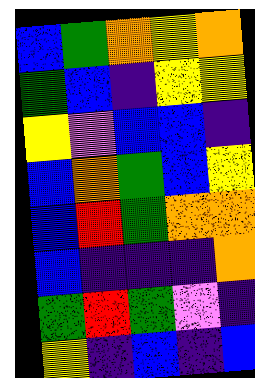[["blue", "green", "orange", "yellow", "orange"], ["green", "blue", "indigo", "yellow", "yellow"], ["yellow", "violet", "blue", "blue", "indigo"], ["blue", "orange", "green", "blue", "yellow"], ["blue", "red", "green", "orange", "orange"], ["blue", "indigo", "indigo", "indigo", "orange"], ["green", "red", "green", "violet", "indigo"], ["yellow", "indigo", "blue", "indigo", "blue"]]